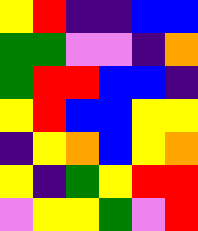[["yellow", "red", "indigo", "indigo", "blue", "blue"], ["green", "green", "violet", "violet", "indigo", "orange"], ["green", "red", "red", "blue", "blue", "indigo"], ["yellow", "red", "blue", "blue", "yellow", "yellow"], ["indigo", "yellow", "orange", "blue", "yellow", "orange"], ["yellow", "indigo", "green", "yellow", "red", "red"], ["violet", "yellow", "yellow", "green", "violet", "red"]]